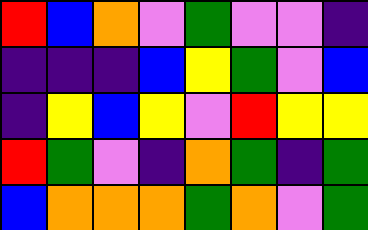[["red", "blue", "orange", "violet", "green", "violet", "violet", "indigo"], ["indigo", "indigo", "indigo", "blue", "yellow", "green", "violet", "blue"], ["indigo", "yellow", "blue", "yellow", "violet", "red", "yellow", "yellow"], ["red", "green", "violet", "indigo", "orange", "green", "indigo", "green"], ["blue", "orange", "orange", "orange", "green", "orange", "violet", "green"]]